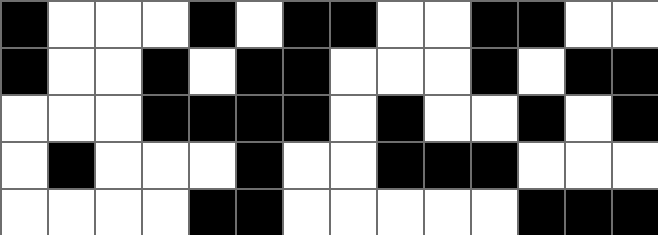[["black", "white", "white", "white", "black", "white", "black", "black", "white", "white", "black", "black", "white", "white"], ["black", "white", "white", "black", "white", "black", "black", "white", "white", "white", "black", "white", "black", "black"], ["white", "white", "white", "black", "black", "black", "black", "white", "black", "white", "white", "black", "white", "black"], ["white", "black", "white", "white", "white", "black", "white", "white", "black", "black", "black", "white", "white", "white"], ["white", "white", "white", "white", "black", "black", "white", "white", "white", "white", "white", "black", "black", "black"]]